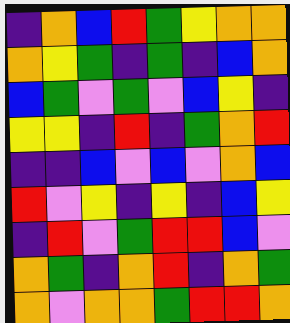[["indigo", "orange", "blue", "red", "green", "yellow", "orange", "orange"], ["orange", "yellow", "green", "indigo", "green", "indigo", "blue", "orange"], ["blue", "green", "violet", "green", "violet", "blue", "yellow", "indigo"], ["yellow", "yellow", "indigo", "red", "indigo", "green", "orange", "red"], ["indigo", "indigo", "blue", "violet", "blue", "violet", "orange", "blue"], ["red", "violet", "yellow", "indigo", "yellow", "indigo", "blue", "yellow"], ["indigo", "red", "violet", "green", "red", "red", "blue", "violet"], ["orange", "green", "indigo", "orange", "red", "indigo", "orange", "green"], ["orange", "violet", "orange", "orange", "green", "red", "red", "orange"]]